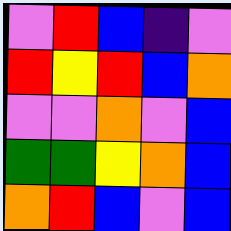[["violet", "red", "blue", "indigo", "violet"], ["red", "yellow", "red", "blue", "orange"], ["violet", "violet", "orange", "violet", "blue"], ["green", "green", "yellow", "orange", "blue"], ["orange", "red", "blue", "violet", "blue"]]